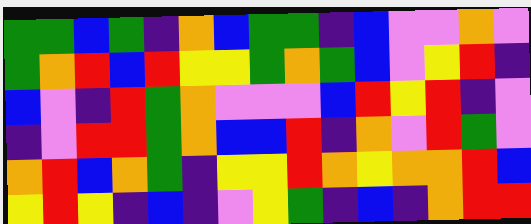[["green", "green", "blue", "green", "indigo", "orange", "blue", "green", "green", "indigo", "blue", "violet", "violet", "orange", "violet"], ["green", "orange", "red", "blue", "red", "yellow", "yellow", "green", "orange", "green", "blue", "violet", "yellow", "red", "indigo"], ["blue", "violet", "indigo", "red", "green", "orange", "violet", "violet", "violet", "blue", "red", "yellow", "red", "indigo", "violet"], ["indigo", "violet", "red", "red", "green", "orange", "blue", "blue", "red", "indigo", "orange", "violet", "red", "green", "violet"], ["orange", "red", "blue", "orange", "green", "indigo", "yellow", "yellow", "red", "orange", "yellow", "orange", "orange", "red", "blue"], ["yellow", "red", "yellow", "indigo", "blue", "indigo", "violet", "yellow", "green", "indigo", "blue", "indigo", "orange", "red", "red"]]